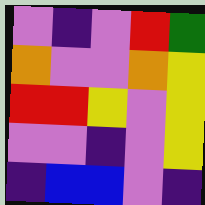[["violet", "indigo", "violet", "red", "green"], ["orange", "violet", "violet", "orange", "yellow"], ["red", "red", "yellow", "violet", "yellow"], ["violet", "violet", "indigo", "violet", "yellow"], ["indigo", "blue", "blue", "violet", "indigo"]]